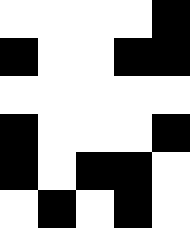[["white", "white", "white", "white", "black"], ["black", "white", "white", "black", "black"], ["white", "white", "white", "white", "white"], ["black", "white", "white", "white", "black"], ["black", "white", "black", "black", "white"], ["white", "black", "white", "black", "white"]]